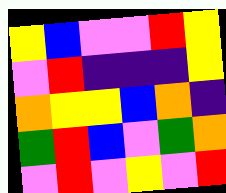[["yellow", "blue", "violet", "violet", "red", "yellow"], ["violet", "red", "indigo", "indigo", "indigo", "yellow"], ["orange", "yellow", "yellow", "blue", "orange", "indigo"], ["green", "red", "blue", "violet", "green", "orange"], ["violet", "red", "violet", "yellow", "violet", "red"]]